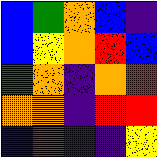[["blue", "green", "orange", "blue", "indigo"], ["blue", "yellow", "orange", "red", "blue"], ["green", "orange", "indigo", "orange", "red"], ["orange", "orange", "indigo", "red", "red"], ["blue", "red", "indigo", "indigo", "yellow"]]